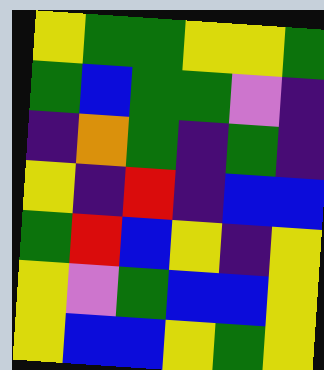[["yellow", "green", "green", "yellow", "yellow", "green"], ["green", "blue", "green", "green", "violet", "indigo"], ["indigo", "orange", "green", "indigo", "green", "indigo"], ["yellow", "indigo", "red", "indigo", "blue", "blue"], ["green", "red", "blue", "yellow", "indigo", "yellow"], ["yellow", "violet", "green", "blue", "blue", "yellow"], ["yellow", "blue", "blue", "yellow", "green", "yellow"]]